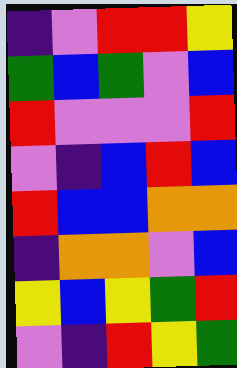[["indigo", "violet", "red", "red", "yellow"], ["green", "blue", "green", "violet", "blue"], ["red", "violet", "violet", "violet", "red"], ["violet", "indigo", "blue", "red", "blue"], ["red", "blue", "blue", "orange", "orange"], ["indigo", "orange", "orange", "violet", "blue"], ["yellow", "blue", "yellow", "green", "red"], ["violet", "indigo", "red", "yellow", "green"]]